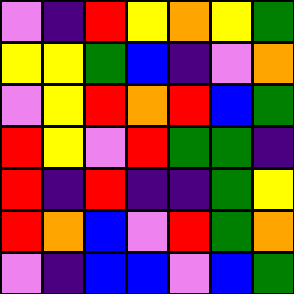[["violet", "indigo", "red", "yellow", "orange", "yellow", "green"], ["yellow", "yellow", "green", "blue", "indigo", "violet", "orange"], ["violet", "yellow", "red", "orange", "red", "blue", "green"], ["red", "yellow", "violet", "red", "green", "green", "indigo"], ["red", "indigo", "red", "indigo", "indigo", "green", "yellow"], ["red", "orange", "blue", "violet", "red", "green", "orange"], ["violet", "indigo", "blue", "blue", "violet", "blue", "green"]]